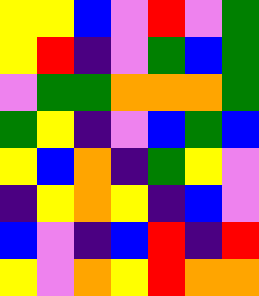[["yellow", "yellow", "blue", "violet", "red", "violet", "green"], ["yellow", "red", "indigo", "violet", "green", "blue", "green"], ["violet", "green", "green", "orange", "orange", "orange", "green"], ["green", "yellow", "indigo", "violet", "blue", "green", "blue"], ["yellow", "blue", "orange", "indigo", "green", "yellow", "violet"], ["indigo", "yellow", "orange", "yellow", "indigo", "blue", "violet"], ["blue", "violet", "indigo", "blue", "red", "indigo", "red"], ["yellow", "violet", "orange", "yellow", "red", "orange", "orange"]]